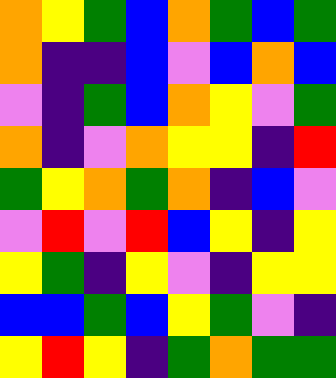[["orange", "yellow", "green", "blue", "orange", "green", "blue", "green"], ["orange", "indigo", "indigo", "blue", "violet", "blue", "orange", "blue"], ["violet", "indigo", "green", "blue", "orange", "yellow", "violet", "green"], ["orange", "indigo", "violet", "orange", "yellow", "yellow", "indigo", "red"], ["green", "yellow", "orange", "green", "orange", "indigo", "blue", "violet"], ["violet", "red", "violet", "red", "blue", "yellow", "indigo", "yellow"], ["yellow", "green", "indigo", "yellow", "violet", "indigo", "yellow", "yellow"], ["blue", "blue", "green", "blue", "yellow", "green", "violet", "indigo"], ["yellow", "red", "yellow", "indigo", "green", "orange", "green", "green"]]